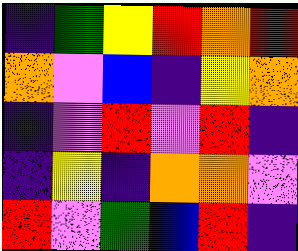[["indigo", "green", "yellow", "red", "orange", "red"], ["orange", "violet", "blue", "indigo", "yellow", "orange"], ["indigo", "violet", "red", "violet", "red", "indigo"], ["indigo", "yellow", "indigo", "orange", "orange", "violet"], ["red", "violet", "green", "blue", "red", "indigo"]]